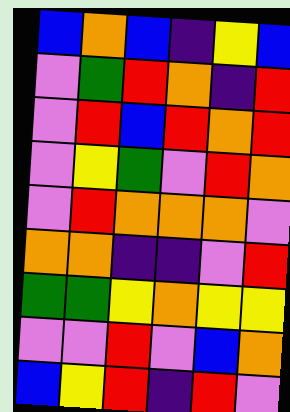[["blue", "orange", "blue", "indigo", "yellow", "blue"], ["violet", "green", "red", "orange", "indigo", "red"], ["violet", "red", "blue", "red", "orange", "red"], ["violet", "yellow", "green", "violet", "red", "orange"], ["violet", "red", "orange", "orange", "orange", "violet"], ["orange", "orange", "indigo", "indigo", "violet", "red"], ["green", "green", "yellow", "orange", "yellow", "yellow"], ["violet", "violet", "red", "violet", "blue", "orange"], ["blue", "yellow", "red", "indigo", "red", "violet"]]